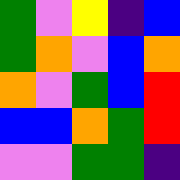[["green", "violet", "yellow", "indigo", "blue"], ["green", "orange", "violet", "blue", "orange"], ["orange", "violet", "green", "blue", "red"], ["blue", "blue", "orange", "green", "red"], ["violet", "violet", "green", "green", "indigo"]]